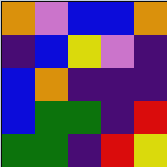[["orange", "violet", "blue", "blue", "orange"], ["indigo", "blue", "yellow", "violet", "indigo"], ["blue", "orange", "indigo", "indigo", "indigo"], ["blue", "green", "green", "indigo", "red"], ["green", "green", "indigo", "red", "yellow"]]